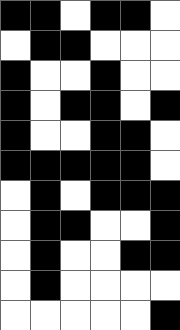[["black", "black", "white", "black", "black", "white"], ["white", "black", "black", "white", "white", "white"], ["black", "white", "white", "black", "white", "white"], ["black", "white", "black", "black", "white", "black"], ["black", "white", "white", "black", "black", "white"], ["black", "black", "black", "black", "black", "white"], ["white", "black", "white", "black", "black", "black"], ["white", "black", "black", "white", "white", "black"], ["white", "black", "white", "white", "black", "black"], ["white", "black", "white", "white", "white", "white"], ["white", "white", "white", "white", "white", "black"]]